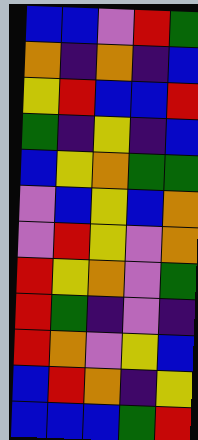[["blue", "blue", "violet", "red", "green"], ["orange", "indigo", "orange", "indigo", "blue"], ["yellow", "red", "blue", "blue", "red"], ["green", "indigo", "yellow", "indigo", "blue"], ["blue", "yellow", "orange", "green", "green"], ["violet", "blue", "yellow", "blue", "orange"], ["violet", "red", "yellow", "violet", "orange"], ["red", "yellow", "orange", "violet", "green"], ["red", "green", "indigo", "violet", "indigo"], ["red", "orange", "violet", "yellow", "blue"], ["blue", "red", "orange", "indigo", "yellow"], ["blue", "blue", "blue", "green", "red"]]